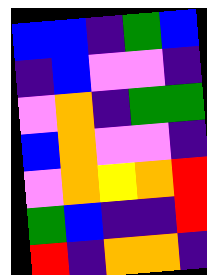[["blue", "blue", "indigo", "green", "blue"], ["indigo", "blue", "violet", "violet", "indigo"], ["violet", "orange", "indigo", "green", "green"], ["blue", "orange", "violet", "violet", "indigo"], ["violet", "orange", "yellow", "orange", "red"], ["green", "blue", "indigo", "indigo", "red"], ["red", "indigo", "orange", "orange", "indigo"]]